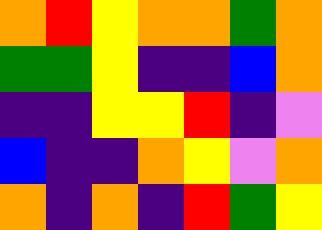[["orange", "red", "yellow", "orange", "orange", "green", "orange"], ["green", "green", "yellow", "indigo", "indigo", "blue", "orange"], ["indigo", "indigo", "yellow", "yellow", "red", "indigo", "violet"], ["blue", "indigo", "indigo", "orange", "yellow", "violet", "orange"], ["orange", "indigo", "orange", "indigo", "red", "green", "yellow"]]